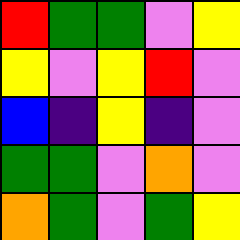[["red", "green", "green", "violet", "yellow"], ["yellow", "violet", "yellow", "red", "violet"], ["blue", "indigo", "yellow", "indigo", "violet"], ["green", "green", "violet", "orange", "violet"], ["orange", "green", "violet", "green", "yellow"]]